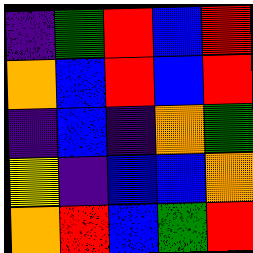[["indigo", "green", "red", "blue", "red"], ["orange", "blue", "red", "blue", "red"], ["indigo", "blue", "indigo", "orange", "green"], ["yellow", "indigo", "blue", "blue", "orange"], ["orange", "red", "blue", "green", "red"]]